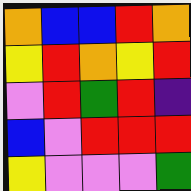[["orange", "blue", "blue", "red", "orange"], ["yellow", "red", "orange", "yellow", "red"], ["violet", "red", "green", "red", "indigo"], ["blue", "violet", "red", "red", "red"], ["yellow", "violet", "violet", "violet", "green"]]